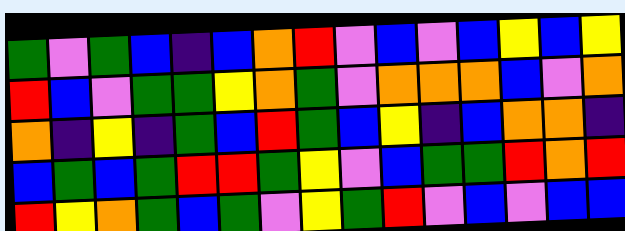[["green", "violet", "green", "blue", "indigo", "blue", "orange", "red", "violet", "blue", "violet", "blue", "yellow", "blue", "yellow"], ["red", "blue", "violet", "green", "green", "yellow", "orange", "green", "violet", "orange", "orange", "orange", "blue", "violet", "orange"], ["orange", "indigo", "yellow", "indigo", "green", "blue", "red", "green", "blue", "yellow", "indigo", "blue", "orange", "orange", "indigo"], ["blue", "green", "blue", "green", "red", "red", "green", "yellow", "violet", "blue", "green", "green", "red", "orange", "red"], ["red", "yellow", "orange", "green", "blue", "green", "violet", "yellow", "green", "red", "violet", "blue", "violet", "blue", "blue"]]